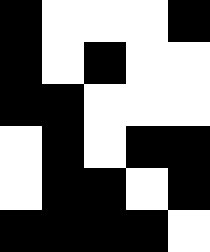[["black", "white", "white", "white", "black"], ["black", "white", "black", "white", "white"], ["black", "black", "white", "white", "white"], ["white", "black", "white", "black", "black"], ["white", "black", "black", "white", "black"], ["black", "black", "black", "black", "white"]]